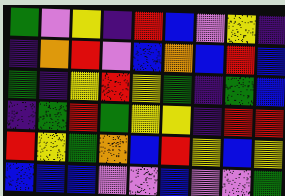[["green", "violet", "yellow", "indigo", "red", "blue", "violet", "yellow", "indigo"], ["indigo", "orange", "red", "violet", "blue", "orange", "blue", "red", "blue"], ["green", "indigo", "yellow", "red", "yellow", "green", "indigo", "green", "blue"], ["indigo", "green", "red", "green", "yellow", "yellow", "indigo", "red", "red"], ["red", "yellow", "green", "orange", "blue", "red", "yellow", "blue", "yellow"], ["blue", "blue", "blue", "violet", "violet", "blue", "violet", "violet", "green"]]